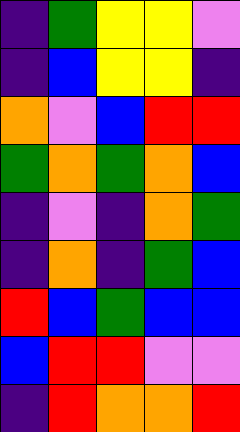[["indigo", "green", "yellow", "yellow", "violet"], ["indigo", "blue", "yellow", "yellow", "indigo"], ["orange", "violet", "blue", "red", "red"], ["green", "orange", "green", "orange", "blue"], ["indigo", "violet", "indigo", "orange", "green"], ["indigo", "orange", "indigo", "green", "blue"], ["red", "blue", "green", "blue", "blue"], ["blue", "red", "red", "violet", "violet"], ["indigo", "red", "orange", "orange", "red"]]